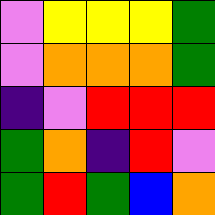[["violet", "yellow", "yellow", "yellow", "green"], ["violet", "orange", "orange", "orange", "green"], ["indigo", "violet", "red", "red", "red"], ["green", "orange", "indigo", "red", "violet"], ["green", "red", "green", "blue", "orange"]]